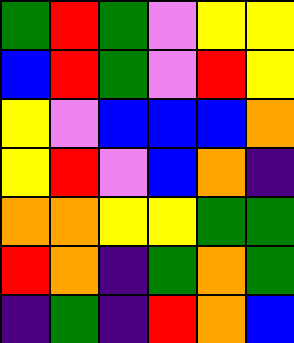[["green", "red", "green", "violet", "yellow", "yellow"], ["blue", "red", "green", "violet", "red", "yellow"], ["yellow", "violet", "blue", "blue", "blue", "orange"], ["yellow", "red", "violet", "blue", "orange", "indigo"], ["orange", "orange", "yellow", "yellow", "green", "green"], ["red", "orange", "indigo", "green", "orange", "green"], ["indigo", "green", "indigo", "red", "orange", "blue"]]